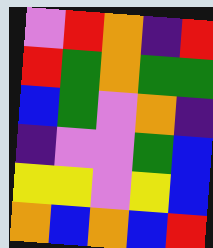[["violet", "red", "orange", "indigo", "red"], ["red", "green", "orange", "green", "green"], ["blue", "green", "violet", "orange", "indigo"], ["indigo", "violet", "violet", "green", "blue"], ["yellow", "yellow", "violet", "yellow", "blue"], ["orange", "blue", "orange", "blue", "red"]]